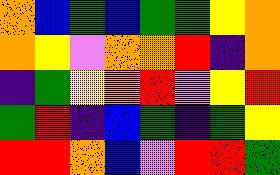[["orange", "blue", "green", "blue", "green", "green", "yellow", "orange"], ["orange", "yellow", "violet", "orange", "orange", "red", "indigo", "orange"], ["indigo", "green", "yellow", "orange", "red", "violet", "yellow", "red"], ["green", "red", "indigo", "blue", "green", "indigo", "green", "yellow"], ["red", "red", "orange", "blue", "violet", "red", "red", "green"]]